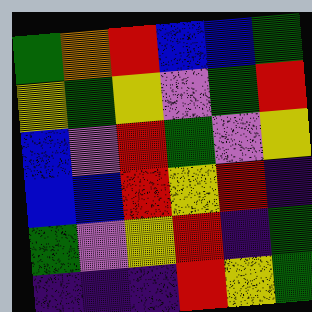[["green", "orange", "red", "blue", "blue", "green"], ["yellow", "green", "yellow", "violet", "green", "red"], ["blue", "violet", "red", "green", "violet", "yellow"], ["blue", "blue", "red", "yellow", "red", "indigo"], ["green", "violet", "yellow", "red", "indigo", "green"], ["indigo", "indigo", "indigo", "red", "yellow", "green"]]